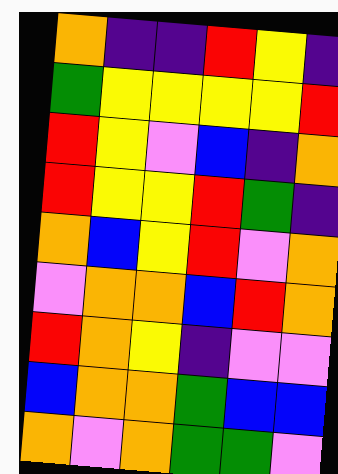[["orange", "indigo", "indigo", "red", "yellow", "indigo"], ["green", "yellow", "yellow", "yellow", "yellow", "red"], ["red", "yellow", "violet", "blue", "indigo", "orange"], ["red", "yellow", "yellow", "red", "green", "indigo"], ["orange", "blue", "yellow", "red", "violet", "orange"], ["violet", "orange", "orange", "blue", "red", "orange"], ["red", "orange", "yellow", "indigo", "violet", "violet"], ["blue", "orange", "orange", "green", "blue", "blue"], ["orange", "violet", "orange", "green", "green", "violet"]]